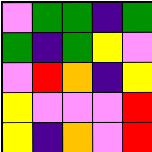[["violet", "green", "green", "indigo", "green"], ["green", "indigo", "green", "yellow", "violet"], ["violet", "red", "orange", "indigo", "yellow"], ["yellow", "violet", "violet", "violet", "red"], ["yellow", "indigo", "orange", "violet", "red"]]